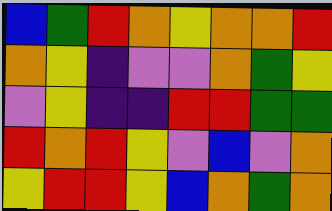[["blue", "green", "red", "orange", "yellow", "orange", "orange", "red"], ["orange", "yellow", "indigo", "violet", "violet", "orange", "green", "yellow"], ["violet", "yellow", "indigo", "indigo", "red", "red", "green", "green"], ["red", "orange", "red", "yellow", "violet", "blue", "violet", "orange"], ["yellow", "red", "red", "yellow", "blue", "orange", "green", "orange"]]